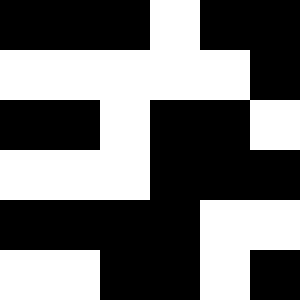[["black", "black", "black", "white", "black", "black"], ["white", "white", "white", "white", "white", "black"], ["black", "black", "white", "black", "black", "white"], ["white", "white", "white", "black", "black", "black"], ["black", "black", "black", "black", "white", "white"], ["white", "white", "black", "black", "white", "black"]]